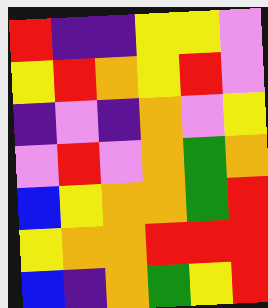[["red", "indigo", "indigo", "yellow", "yellow", "violet"], ["yellow", "red", "orange", "yellow", "red", "violet"], ["indigo", "violet", "indigo", "orange", "violet", "yellow"], ["violet", "red", "violet", "orange", "green", "orange"], ["blue", "yellow", "orange", "orange", "green", "red"], ["yellow", "orange", "orange", "red", "red", "red"], ["blue", "indigo", "orange", "green", "yellow", "red"]]